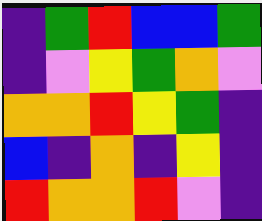[["indigo", "green", "red", "blue", "blue", "green"], ["indigo", "violet", "yellow", "green", "orange", "violet"], ["orange", "orange", "red", "yellow", "green", "indigo"], ["blue", "indigo", "orange", "indigo", "yellow", "indigo"], ["red", "orange", "orange", "red", "violet", "indigo"]]